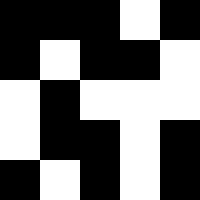[["black", "black", "black", "white", "black"], ["black", "white", "black", "black", "white"], ["white", "black", "white", "white", "white"], ["white", "black", "black", "white", "black"], ["black", "white", "black", "white", "black"]]